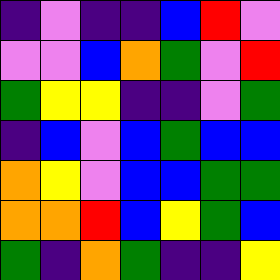[["indigo", "violet", "indigo", "indigo", "blue", "red", "violet"], ["violet", "violet", "blue", "orange", "green", "violet", "red"], ["green", "yellow", "yellow", "indigo", "indigo", "violet", "green"], ["indigo", "blue", "violet", "blue", "green", "blue", "blue"], ["orange", "yellow", "violet", "blue", "blue", "green", "green"], ["orange", "orange", "red", "blue", "yellow", "green", "blue"], ["green", "indigo", "orange", "green", "indigo", "indigo", "yellow"]]